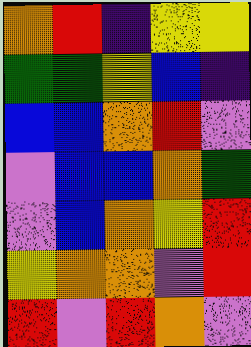[["orange", "red", "indigo", "yellow", "yellow"], ["green", "green", "yellow", "blue", "indigo"], ["blue", "blue", "orange", "red", "violet"], ["violet", "blue", "blue", "orange", "green"], ["violet", "blue", "orange", "yellow", "red"], ["yellow", "orange", "orange", "violet", "red"], ["red", "violet", "red", "orange", "violet"]]